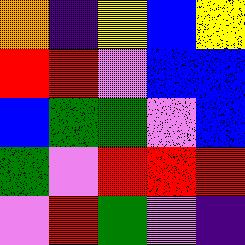[["orange", "indigo", "yellow", "blue", "yellow"], ["red", "red", "violet", "blue", "blue"], ["blue", "green", "green", "violet", "blue"], ["green", "violet", "red", "red", "red"], ["violet", "red", "green", "violet", "indigo"]]